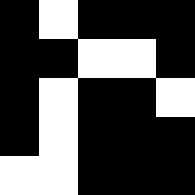[["black", "white", "black", "black", "black"], ["black", "black", "white", "white", "black"], ["black", "white", "black", "black", "white"], ["black", "white", "black", "black", "black"], ["white", "white", "black", "black", "black"]]